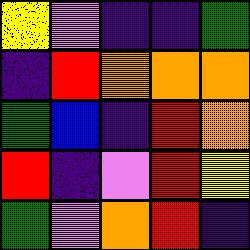[["yellow", "violet", "indigo", "indigo", "green"], ["indigo", "red", "orange", "orange", "orange"], ["green", "blue", "indigo", "red", "orange"], ["red", "indigo", "violet", "red", "yellow"], ["green", "violet", "orange", "red", "indigo"]]